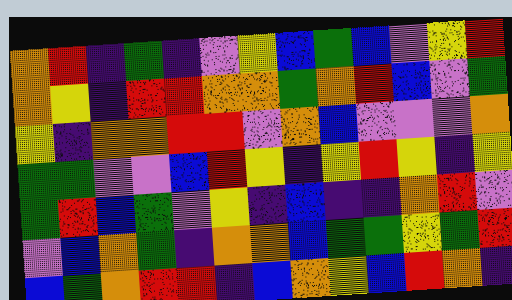[["orange", "red", "indigo", "green", "indigo", "violet", "yellow", "blue", "green", "blue", "violet", "yellow", "red"], ["orange", "yellow", "indigo", "red", "red", "orange", "orange", "green", "orange", "red", "blue", "violet", "green"], ["yellow", "indigo", "orange", "orange", "red", "red", "violet", "orange", "blue", "violet", "violet", "violet", "orange"], ["green", "green", "violet", "violet", "blue", "red", "yellow", "indigo", "yellow", "red", "yellow", "indigo", "yellow"], ["green", "red", "blue", "green", "violet", "yellow", "indigo", "blue", "indigo", "indigo", "orange", "red", "violet"], ["violet", "blue", "orange", "green", "indigo", "orange", "orange", "blue", "green", "green", "yellow", "green", "red"], ["blue", "green", "orange", "red", "red", "indigo", "blue", "orange", "yellow", "blue", "red", "orange", "indigo"]]